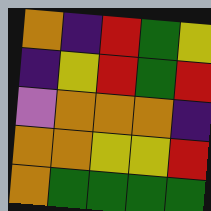[["orange", "indigo", "red", "green", "yellow"], ["indigo", "yellow", "red", "green", "red"], ["violet", "orange", "orange", "orange", "indigo"], ["orange", "orange", "yellow", "yellow", "red"], ["orange", "green", "green", "green", "green"]]